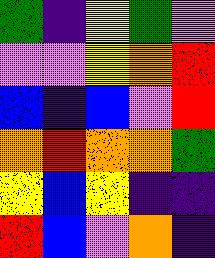[["green", "indigo", "yellow", "green", "violet"], ["violet", "violet", "yellow", "orange", "red"], ["blue", "indigo", "blue", "violet", "red"], ["orange", "red", "orange", "orange", "green"], ["yellow", "blue", "yellow", "indigo", "indigo"], ["red", "blue", "violet", "orange", "indigo"]]